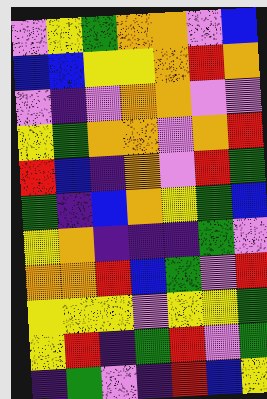[["violet", "yellow", "green", "orange", "orange", "violet", "blue"], ["blue", "blue", "yellow", "yellow", "orange", "red", "orange"], ["violet", "indigo", "violet", "orange", "orange", "violet", "violet"], ["yellow", "green", "orange", "orange", "violet", "orange", "red"], ["red", "blue", "indigo", "orange", "violet", "red", "green"], ["green", "indigo", "blue", "orange", "yellow", "green", "blue"], ["yellow", "orange", "indigo", "indigo", "indigo", "green", "violet"], ["orange", "orange", "red", "blue", "green", "violet", "red"], ["yellow", "yellow", "yellow", "violet", "yellow", "yellow", "green"], ["yellow", "red", "indigo", "green", "red", "violet", "green"], ["indigo", "green", "violet", "indigo", "red", "blue", "yellow"]]